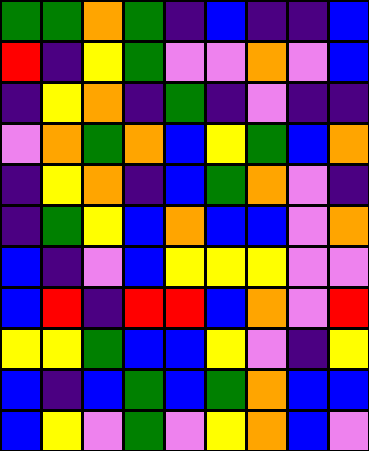[["green", "green", "orange", "green", "indigo", "blue", "indigo", "indigo", "blue"], ["red", "indigo", "yellow", "green", "violet", "violet", "orange", "violet", "blue"], ["indigo", "yellow", "orange", "indigo", "green", "indigo", "violet", "indigo", "indigo"], ["violet", "orange", "green", "orange", "blue", "yellow", "green", "blue", "orange"], ["indigo", "yellow", "orange", "indigo", "blue", "green", "orange", "violet", "indigo"], ["indigo", "green", "yellow", "blue", "orange", "blue", "blue", "violet", "orange"], ["blue", "indigo", "violet", "blue", "yellow", "yellow", "yellow", "violet", "violet"], ["blue", "red", "indigo", "red", "red", "blue", "orange", "violet", "red"], ["yellow", "yellow", "green", "blue", "blue", "yellow", "violet", "indigo", "yellow"], ["blue", "indigo", "blue", "green", "blue", "green", "orange", "blue", "blue"], ["blue", "yellow", "violet", "green", "violet", "yellow", "orange", "blue", "violet"]]